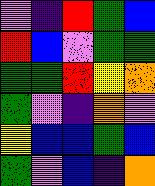[["violet", "indigo", "red", "green", "blue"], ["red", "blue", "violet", "green", "green"], ["green", "green", "red", "yellow", "orange"], ["green", "violet", "indigo", "orange", "violet"], ["yellow", "blue", "blue", "green", "blue"], ["green", "violet", "blue", "indigo", "orange"]]